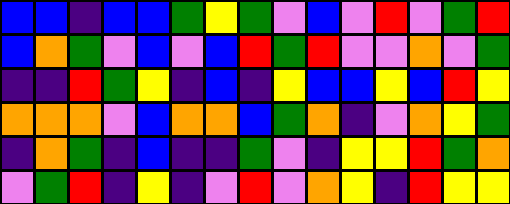[["blue", "blue", "indigo", "blue", "blue", "green", "yellow", "green", "violet", "blue", "violet", "red", "violet", "green", "red"], ["blue", "orange", "green", "violet", "blue", "violet", "blue", "red", "green", "red", "violet", "violet", "orange", "violet", "green"], ["indigo", "indigo", "red", "green", "yellow", "indigo", "blue", "indigo", "yellow", "blue", "blue", "yellow", "blue", "red", "yellow"], ["orange", "orange", "orange", "violet", "blue", "orange", "orange", "blue", "green", "orange", "indigo", "violet", "orange", "yellow", "green"], ["indigo", "orange", "green", "indigo", "blue", "indigo", "indigo", "green", "violet", "indigo", "yellow", "yellow", "red", "green", "orange"], ["violet", "green", "red", "indigo", "yellow", "indigo", "violet", "red", "violet", "orange", "yellow", "indigo", "red", "yellow", "yellow"]]